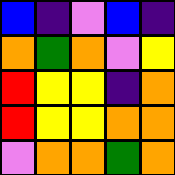[["blue", "indigo", "violet", "blue", "indigo"], ["orange", "green", "orange", "violet", "yellow"], ["red", "yellow", "yellow", "indigo", "orange"], ["red", "yellow", "yellow", "orange", "orange"], ["violet", "orange", "orange", "green", "orange"]]